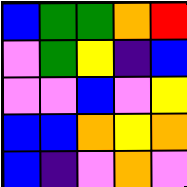[["blue", "green", "green", "orange", "red"], ["violet", "green", "yellow", "indigo", "blue"], ["violet", "violet", "blue", "violet", "yellow"], ["blue", "blue", "orange", "yellow", "orange"], ["blue", "indigo", "violet", "orange", "violet"]]